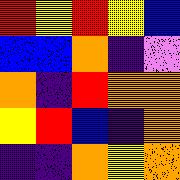[["red", "yellow", "red", "yellow", "blue"], ["blue", "blue", "orange", "indigo", "violet"], ["orange", "indigo", "red", "orange", "orange"], ["yellow", "red", "blue", "indigo", "orange"], ["indigo", "indigo", "orange", "yellow", "orange"]]